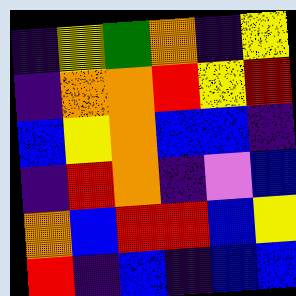[["indigo", "yellow", "green", "orange", "indigo", "yellow"], ["indigo", "orange", "orange", "red", "yellow", "red"], ["blue", "yellow", "orange", "blue", "blue", "indigo"], ["indigo", "red", "orange", "indigo", "violet", "blue"], ["orange", "blue", "red", "red", "blue", "yellow"], ["red", "indigo", "blue", "indigo", "blue", "blue"]]